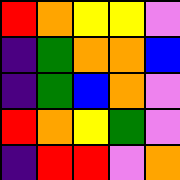[["red", "orange", "yellow", "yellow", "violet"], ["indigo", "green", "orange", "orange", "blue"], ["indigo", "green", "blue", "orange", "violet"], ["red", "orange", "yellow", "green", "violet"], ["indigo", "red", "red", "violet", "orange"]]